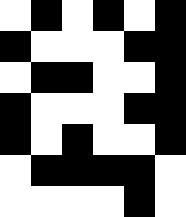[["white", "black", "white", "black", "white", "black"], ["black", "white", "white", "white", "black", "black"], ["white", "black", "black", "white", "white", "black"], ["black", "white", "white", "white", "black", "black"], ["black", "white", "black", "white", "white", "black"], ["white", "black", "black", "black", "black", "white"], ["white", "white", "white", "white", "black", "white"]]